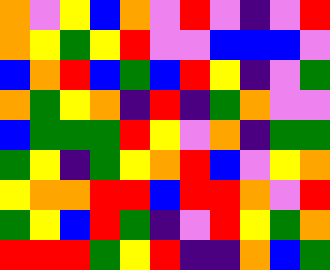[["orange", "violet", "yellow", "blue", "orange", "violet", "red", "violet", "indigo", "violet", "red"], ["orange", "yellow", "green", "yellow", "red", "violet", "violet", "blue", "blue", "blue", "violet"], ["blue", "orange", "red", "blue", "green", "blue", "red", "yellow", "indigo", "violet", "green"], ["orange", "green", "yellow", "orange", "indigo", "red", "indigo", "green", "orange", "violet", "violet"], ["blue", "green", "green", "green", "red", "yellow", "violet", "orange", "indigo", "green", "green"], ["green", "yellow", "indigo", "green", "yellow", "orange", "red", "blue", "violet", "yellow", "orange"], ["yellow", "orange", "orange", "red", "red", "blue", "red", "red", "orange", "violet", "red"], ["green", "yellow", "blue", "red", "green", "indigo", "violet", "red", "yellow", "green", "orange"], ["red", "red", "red", "green", "yellow", "red", "indigo", "indigo", "orange", "blue", "green"]]